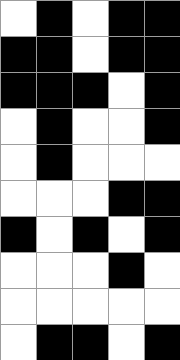[["white", "black", "white", "black", "black"], ["black", "black", "white", "black", "black"], ["black", "black", "black", "white", "black"], ["white", "black", "white", "white", "black"], ["white", "black", "white", "white", "white"], ["white", "white", "white", "black", "black"], ["black", "white", "black", "white", "black"], ["white", "white", "white", "black", "white"], ["white", "white", "white", "white", "white"], ["white", "black", "black", "white", "black"]]